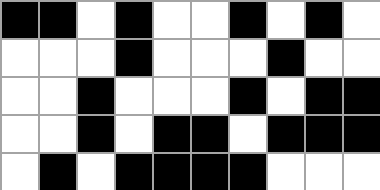[["black", "black", "white", "black", "white", "white", "black", "white", "black", "white"], ["white", "white", "white", "black", "white", "white", "white", "black", "white", "white"], ["white", "white", "black", "white", "white", "white", "black", "white", "black", "black"], ["white", "white", "black", "white", "black", "black", "white", "black", "black", "black"], ["white", "black", "white", "black", "black", "black", "black", "white", "white", "white"]]